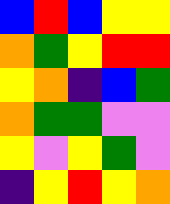[["blue", "red", "blue", "yellow", "yellow"], ["orange", "green", "yellow", "red", "red"], ["yellow", "orange", "indigo", "blue", "green"], ["orange", "green", "green", "violet", "violet"], ["yellow", "violet", "yellow", "green", "violet"], ["indigo", "yellow", "red", "yellow", "orange"]]